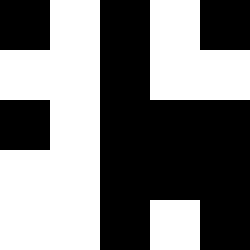[["black", "white", "black", "white", "black"], ["white", "white", "black", "white", "white"], ["black", "white", "black", "black", "black"], ["white", "white", "black", "black", "black"], ["white", "white", "black", "white", "black"]]